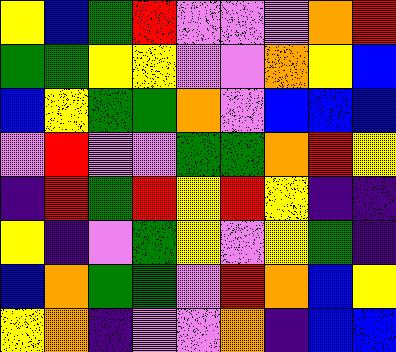[["yellow", "blue", "green", "red", "violet", "violet", "violet", "orange", "red"], ["green", "green", "yellow", "yellow", "violet", "violet", "orange", "yellow", "blue"], ["blue", "yellow", "green", "green", "orange", "violet", "blue", "blue", "blue"], ["violet", "red", "violet", "violet", "green", "green", "orange", "red", "yellow"], ["indigo", "red", "green", "red", "yellow", "red", "yellow", "indigo", "indigo"], ["yellow", "indigo", "violet", "green", "yellow", "violet", "yellow", "green", "indigo"], ["blue", "orange", "green", "green", "violet", "red", "orange", "blue", "yellow"], ["yellow", "orange", "indigo", "violet", "violet", "orange", "indigo", "blue", "blue"]]